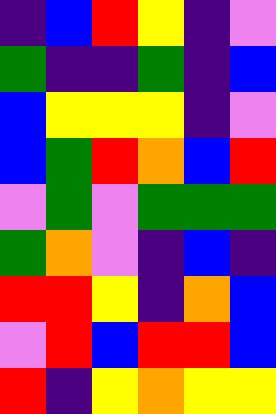[["indigo", "blue", "red", "yellow", "indigo", "violet"], ["green", "indigo", "indigo", "green", "indigo", "blue"], ["blue", "yellow", "yellow", "yellow", "indigo", "violet"], ["blue", "green", "red", "orange", "blue", "red"], ["violet", "green", "violet", "green", "green", "green"], ["green", "orange", "violet", "indigo", "blue", "indigo"], ["red", "red", "yellow", "indigo", "orange", "blue"], ["violet", "red", "blue", "red", "red", "blue"], ["red", "indigo", "yellow", "orange", "yellow", "yellow"]]